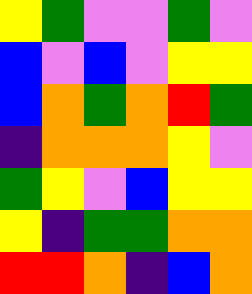[["yellow", "green", "violet", "violet", "green", "violet"], ["blue", "violet", "blue", "violet", "yellow", "yellow"], ["blue", "orange", "green", "orange", "red", "green"], ["indigo", "orange", "orange", "orange", "yellow", "violet"], ["green", "yellow", "violet", "blue", "yellow", "yellow"], ["yellow", "indigo", "green", "green", "orange", "orange"], ["red", "red", "orange", "indigo", "blue", "orange"]]